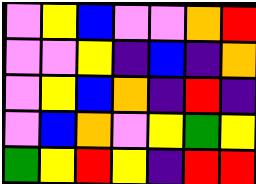[["violet", "yellow", "blue", "violet", "violet", "orange", "red"], ["violet", "violet", "yellow", "indigo", "blue", "indigo", "orange"], ["violet", "yellow", "blue", "orange", "indigo", "red", "indigo"], ["violet", "blue", "orange", "violet", "yellow", "green", "yellow"], ["green", "yellow", "red", "yellow", "indigo", "red", "red"]]